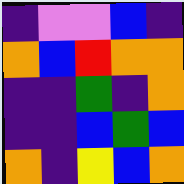[["indigo", "violet", "violet", "blue", "indigo"], ["orange", "blue", "red", "orange", "orange"], ["indigo", "indigo", "green", "indigo", "orange"], ["indigo", "indigo", "blue", "green", "blue"], ["orange", "indigo", "yellow", "blue", "orange"]]